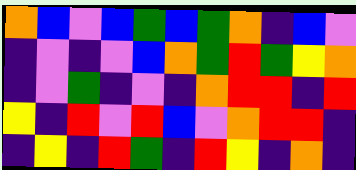[["orange", "blue", "violet", "blue", "green", "blue", "green", "orange", "indigo", "blue", "violet"], ["indigo", "violet", "indigo", "violet", "blue", "orange", "green", "red", "green", "yellow", "orange"], ["indigo", "violet", "green", "indigo", "violet", "indigo", "orange", "red", "red", "indigo", "red"], ["yellow", "indigo", "red", "violet", "red", "blue", "violet", "orange", "red", "red", "indigo"], ["indigo", "yellow", "indigo", "red", "green", "indigo", "red", "yellow", "indigo", "orange", "indigo"]]